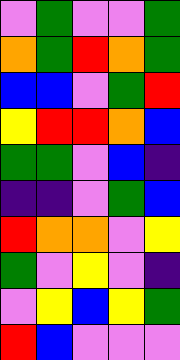[["violet", "green", "violet", "violet", "green"], ["orange", "green", "red", "orange", "green"], ["blue", "blue", "violet", "green", "red"], ["yellow", "red", "red", "orange", "blue"], ["green", "green", "violet", "blue", "indigo"], ["indigo", "indigo", "violet", "green", "blue"], ["red", "orange", "orange", "violet", "yellow"], ["green", "violet", "yellow", "violet", "indigo"], ["violet", "yellow", "blue", "yellow", "green"], ["red", "blue", "violet", "violet", "violet"]]